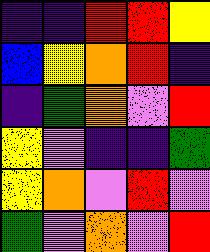[["indigo", "indigo", "red", "red", "yellow"], ["blue", "yellow", "orange", "red", "indigo"], ["indigo", "green", "orange", "violet", "red"], ["yellow", "violet", "indigo", "indigo", "green"], ["yellow", "orange", "violet", "red", "violet"], ["green", "violet", "orange", "violet", "red"]]